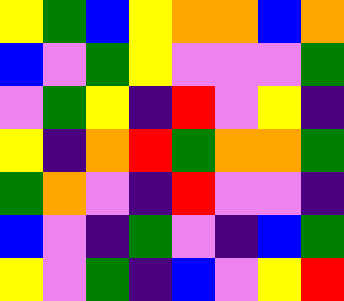[["yellow", "green", "blue", "yellow", "orange", "orange", "blue", "orange"], ["blue", "violet", "green", "yellow", "violet", "violet", "violet", "green"], ["violet", "green", "yellow", "indigo", "red", "violet", "yellow", "indigo"], ["yellow", "indigo", "orange", "red", "green", "orange", "orange", "green"], ["green", "orange", "violet", "indigo", "red", "violet", "violet", "indigo"], ["blue", "violet", "indigo", "green", "violet", "indigo", "blue", "green"], ["yellow", "violet", "green", "indigo", "blue", "violet", "yellow", "red"]]